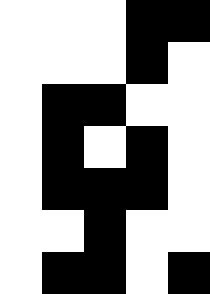[["white", "white", "white", "black", "black"], ["white", "white", "white", "black", "white"], ["white", "black", "black", "white", "white"], ["white", "black", "white", "black", "white"], ["white", "black", "black", "black", "white"], ["white", "white", "black", "white", "white"], ["white", "black", "black", "white", "black"]]